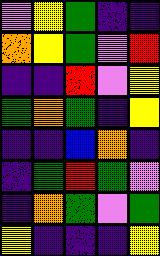[["violet", "yellow", "green", "indigo", "indigo"], ["orange", "yellow", "green", "violet", "red"], ["indigo", "indigo", "red", "violet", "yellow"], ["green", "orange", "green", "indigo", "yellow"], ["indigo", "indigo", "blue", "orange", "indigo"], ["indigo", "green", "red", "green", "violet"], ["indigo", "orange", "green", "violet", "green"], ["yellow", "indigo", "indigo", "indigo", "yellow"]]